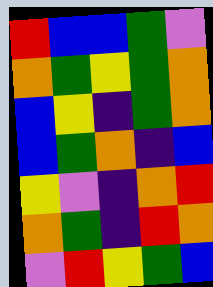[["red", "blue", "blue", "green", "violet"], ["orange", "green", "yellow", "green", "orange"], ["blue", "yellow", "indigo", "green", "orange"], ["blue", "green", "orange", "indigo", "blue"], ["yellow", "violet", "indigo", "orange", "red"], ["orange", "green", "indigo", "red", "orange"], ["violet", "red", "yellow", "green", "blue"]]